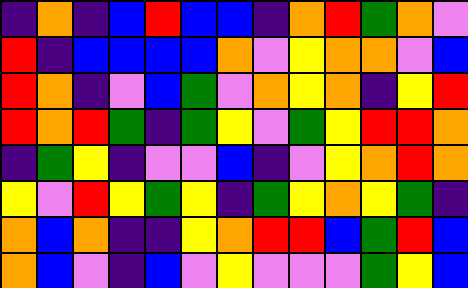[["indigo", "orange", "indigo", "blue", "red", "blue", "blue", "indigo", "orange", "red", "green", "orange", "violet"], ["red", "indigo", "blue", "blue", "blue", "blue", "orange", "violet", "yellow", "orange", "orange", "violet", "blue"], ["red", "orange", "indigo", "violet", "blue", "green", "violet", "orange", "yellow", "orange", "indigo", "yellow", "red"], ["red", "orange", "red", "green", "indigo", "green", "yellow", "violet", "green", "yellow", "red", "red", "orange"], ["indigo", "green", "yellow", "indigo", "violet", "violet", "blue", "indigo", "violet", "yellow", "orange", "red", "orange"], ["yellow", "violet", "red", "yellow", "green", "yellow", "indigo", "green", "yellow", "orange", "yellow", "green", "indigo"], ["orange", "blue", "orange", "indigo", "indigo", "yellow", "orange", "red", "red", "blue", "green", "red", "blue"], ["orange", "blue", "violet", "indigo", "blue", "violet", "yellow", "violet", "violet", "violet", "green", "yellow", "blue"]]